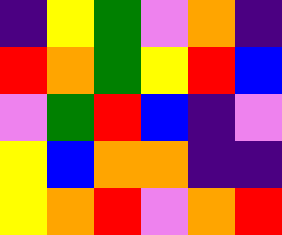[["indigo", "yellow", "green", "violet", "orange", "indigo"], ["red", "orange", "green", "yellow", "red", "blue"], ["violet", "green", "red", "blue", "indigo", "violet"], ["yellow", "blue", "orange", "orange", "indigo", "indigo"], ["yellow", "orange", "red", "violet", "orange", "red"]]